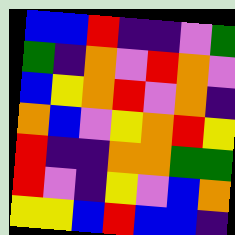[["blue", "blue", "red", "indigo", "indigo", "violet", "green"], ["green", "indigo", "orange", "violet", "red", "orange", "violet"], ["blue", "yellow", "orange", "red", "violet", "orange", "indigo"], ["orange", "blue", "violet", "yellow", "orange", "red", "yellow"], ["red", "indigo", "indigo", "orange", "orange", "green", "green"], ["red", "violet", "indigo", "yellow", "violet", "blue", "orange"], ["yellow", "yellow", "blue", "red", "blue", "blue", "indigo"]]